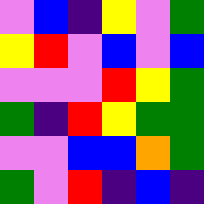[["violet", "blue", "indigo", "yellow", "violet", "green"], ["yellow", "red", "violet", "blue", "violet", "blue"], ["violet", "violet", "violet", "red", "yellow", "green"], ["green", "indigo", "red", "yellow", "green", "green"], ["violet", "violet", "blue", "blue", "orange", "green"], ["green", "violet", "red", "indigo", "blue", "indigo"]]